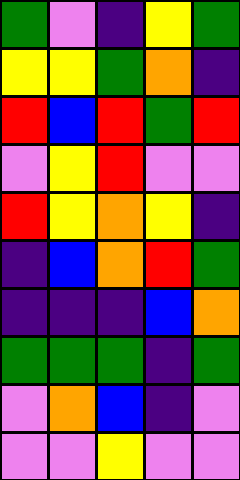[["green", "violet", "indigo", "yellow", "green"], ["yellow", "yellow", "green", "orange", "indigo"], ["red", "blue", "red", "green", "red"], ["violet", "yellow", "red", "violet", "violet"], ["red", "yellow", "orange", "yellow", "indigo"], ["indigo", "blue", "orange", "red", "green"], ["indigo", "indigo", "indigo", "blue", "orange"], ["green", "green", "green", "indigo", "green"], ["violet", "orange", "blue", "indigo", "violet"], ["violet", "violet", "yellow", "violet", "violet"]]